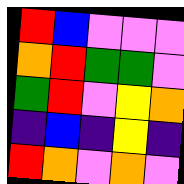[["red", "blue", "violet", "violet", "violet"], ["orange", "red", "green", "green", "violet"], ["green", "red", "violet", "yellow", "orange"], ["indigo", "blue", "indigo", "yellow", "indigo"], ["red", "orange", "violet", "orange", "violet"]]